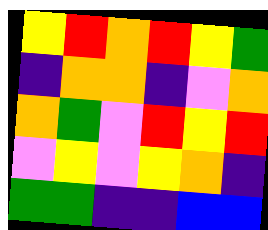[["yellow", "red", "orange", "red", "yellow", "green"], ["indigo", "orange", "orange", "indigo", "violet", "orange"], ["orange", "green", "violet", "red", "yellow", "red"], ["violet", "yellow", "violet", "yellow", "orange", "indigo"], ["green", "green", "indigo", "indigo", "blue", "blue"]]